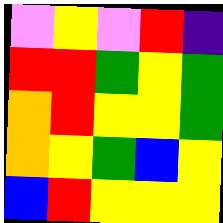[["violet", "yellow", "violet", "red", "indigo"], ["red", "red", "green", "yellow", "green"], ["orange", "red", "yellow", "yellow", "green"], ["orange", "yellow", "green", "blue", "yellow"], ["blue", "red", "yellow", "yellow", "yellow"]]